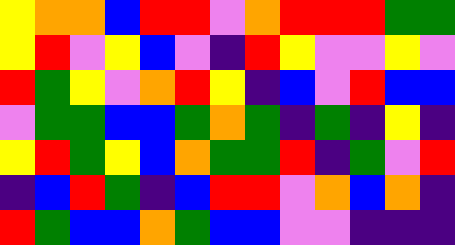[["yellow", "orange", "orange", "blue", "red", "red", "violet", "orange", "red", "red", "red", "green", "green"], ["yellow", "red", "violet", "yellow", "blue", "violet", "indigo", "red", "yellow", "violet", "violet", "yellow", "violet"], ["red", "green", "yellow", "violet", "orange", "red", "yellow", "indigo", "blue", "violet", "red", "blue", "blue"], ["violet", "green", "green", "blue", "blue", "green", "orange", "green", "indigo", "green", "indigo", "yellow", "indigo"], ["yellow", "red", "green", "yellow", "blue", "orange", "green", "green", "red", "indigo", "green", "violet", "red"], ["indigo", "blue", "red", "green", "indigo", "blue", "red", "red", "violet", "orange", "blue", "orange", "indigo"], ["red", "green", "blue", "blue", "orange", "green", "blue", "blue", "violet", "violet", "indigo", "indigo", "indigo"]]